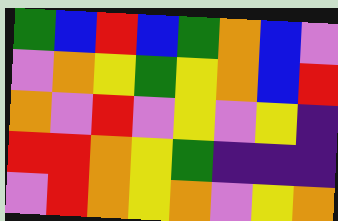[["green", "blue", "red", "blue", "green", "orange", "blue", "violet"], ["violet", "orange", "yellow", "green", "yellow", "orange", "blue", "red"], ["orange", "violet", "red", "violet", "yellow", "violet", "yellow", "indigo"], ["red", "red", "orange", "yellow", "green", "indigo", "indigo", "indigo"], ["violet", "red", "orange", "yellow", "orange", "violet", "yellow", "orange"]]